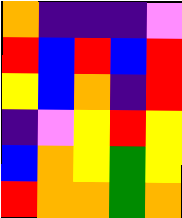[["orange", "indigo", "indigo", "indigo", "violet"], ["red", "blue", "red", "blue", "red"], ["yellow", "blue", "orange", "indigo", "red"], ["indigo", "violet", "yellow", "red", "yellow"], ["blue", "orange", "yellow", "green", "yellow"], ["red", "orange", "orange", "green", "orange"]]